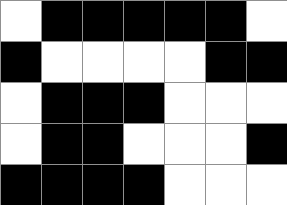[["white", "black", "black", "black", "black", "black", "white"], ["black", "white", "white", "white", "white", "black", "black"], ["white", "black", "black", "black", "white", "white", "white"], ["white", "black", "black", "white", "white", "white", "black"], ["black", "black", "black", "black", "white", "white", "white"]]